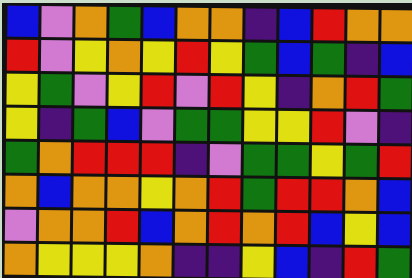[["blue", "violet", "orange", "green", "blue", "orange", "orange", "indigo", "blue", "red", "orange", "orange"], ["red", "violet", "yellow", "orange", "yellow", "red", "yellow", "green", "blue", "green", "indigo", "blue"], ["yellow", "green", "violet", "yellow", "red", "violet", "red", "yellow", "indigo", "orange", "red", "green"], ["yellow", "indigo", "green", "blue", "violet", "green", "green", "yellow", "yellow", "red", "violet", "indigo"], ["green", "orange", "red", "red", "red", "indigo", "violet", "green", "green", "yellow", "green", "red"], ["orange", "blue", "orange", "orange", "yellow", "orange", "red", "green", "red", "red", "orange", "blue"], ["violet", "orange", "orange", "red", "blue", "orange", "red", "orange", "red", "blue", "yellow", "blue"], ["orange", "yellow", "yellow", "yellow", "orange", "indigo", "indigo", "yellow", "blue", "indigo", "red", "green"]]